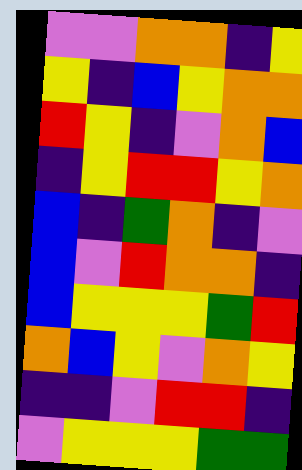[["violet", "violet", "orange", "orange", "indigo", "yellow"], ["yellow", "indigo", "blue", "yellow", "orange", "orange"], ["red", "yellow", "indigo", "violet", "orange", "blue"], ["indigo", "yellow", "red", "red", "yellow", "orange"], ["blue", "indigo", "green", "orange", "indigo", "violet"], ["blue", "violet", "red", "orange", "orange", "indigo"], ["blue", "yellow", "yellow", "yellow", "green", "red"], ["orange", "blue", "yellow", "violet", "orange", "yellow"], ["indigo", "indigo", "violet", "red", "red", "indigo"], ["violet", "yellow", "yellow", "yellow", "green", "green"]]